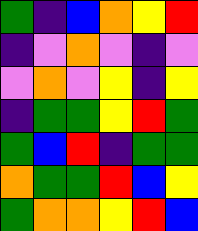[["green", "indigo", "blue", "orange", "yellow", "red"], ["indigo", "violet", "orange", "violet", "indigo", "violet"], ["violet", "orange", "violet", "yellow", "indigo", "yellow"], ["indigo", "green", "green", "yellow", "red", "green"], ["green", "blue", "red", "indigo", "green", "green"], ["orange", "green", "green", "red", "blue", "yellow"], ["green", "orange", "orange", "yellow", "red", "blue"]]